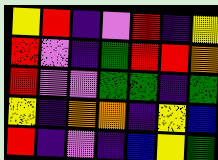[["yellow", "red", "indigo", "violet", "red", "indigo", "yellow"], ["red", "violet", "indigo", "green", "red", "red", "orange"], ["red", "violet", "violet", "green", "green", "indigo", "green"], ["yellow", "indigo", "orange", "orange", "indigo", "yellow", "blue"], ["red", "indigo", "violet", "indigo", "blue", "yellow", "green"]]